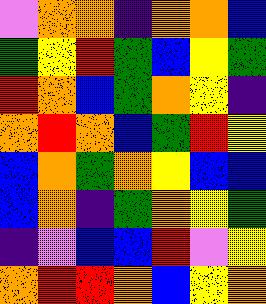[["violet", "orange", "orange", "indigo", "orange", "orange", "blue"], ["green", "yellow", "red", "green", "blue", "yellow", "green"], ["red", "orange", "blue", "green", "orange", "yellow", "indigo"], ["orange", "red", "orange", "blue", "green", "red", "yellow"], ["blue", "orange", "green", "orange", "yellow", "blue", "blue"], ["blue", "orange", "indigo", "green", "orange", "yellow", "green"], ["indigo", "violet", "blue", "blue", "red", "violet", "yellow"], ["orange", "red", "red", "orange", "blue", "yellow", "orange"]]